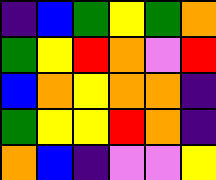[["indigo", "blue", "green", "yellow", "green", "orange"], ["green", "yellow", "red", "orange", "violet", "red"], ["blue", "orange", "yellow", "orange", "orange", "indigo"], ["green", "yellow", "yellow", "red", "orange", "indigo"], ["orange", "blue", "indigo", "violet", "violet", "yellow"]]